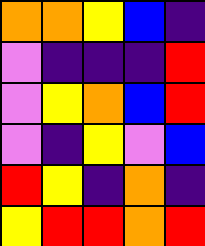[["orange", "orange", "yellow", "blue", "indigo"], ["violet", "indigo", "indigo", "indigo", "red"], ["violet", "yellow", "orange", "blue", "red"], ["violet", "indigo", "yellow", "violet", "blue"], ["red", "yellow", "indigo", "orange", "indigo"], ["yellow", "red", "red", "orange", "red"]]